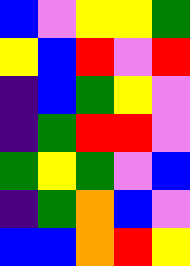[["blue", "violet", "yellow", "yellow", "green"], ["yellow", "blue", "red", "violet", "red"], ["indigo", "blue", "green", "yellow", "violet"], ["indigo", "green", "red", "red", "violet"], ["green", "yellow", "green", "violet", "blue"], ["indigo", "green", "orange", "blue", "violet"], ["blue", "blue", "orange", "red", "yellow"]]